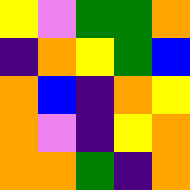[["yellow", "violet", "green", "green", "orange"], ["indigo", "orange", "yellow", "green", "blue"], ["orange", "blue", "indigo", "orange", "yellow"], ["orange", "violet", "indigo", "yellow", "orange"], ["orange", "orange", "green", "indigo", "orange"]]